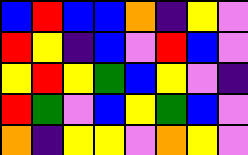[["blue", "red", "blue", "blue", "orange", "indigo", "yellow", "violet"], ["red", "yellow", "indigo", "blue", "violet", "red", "blue", "violet"], ["yellow", "red", "yellow", "green", "blue", "yellow", "violet", "indigo"], ["red", "green", "violet", "blue", "yellow", "green", "blue", "violet"], ["orange", "indigo", "yellow", "yellow", "violet", "orange", "yellow", "violet"]]